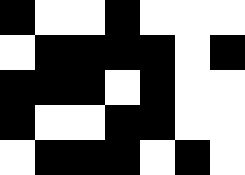[["black", "white", "white", "black", "white", "white", "white"], ["white", "black", "black", "black", "black", "white", "black"], ["black", "black", "black", "white", "black", "white", "white"], ["black", "white", "white", "black", "black", "white", "white"], ["white", "black", "black", "black", "white", "black", "white"]]